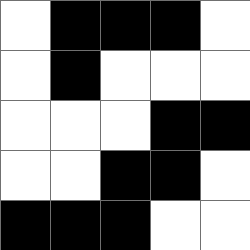[["white", "black", "black", "black", "white"], ["white", "black", "white", "white", "white"], ["white", "white", "white", "black", "black"], ["white", "white", "black", "black", "white"], ["black", "black", "black", "white", "white"]]